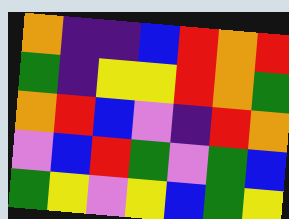[["orange", "indigo", "indigo", "blue", "red", "orange", "red"], ["green", "indigo", "yellow", "yellow", "red", "orange", "green"], ["orange", "red", "blue", "violet", "indigo", "red", "orange"], ["violet", "blue", "red", "green", "violet", "green", "blue"], ["green", "yellow", "violet", "yellow", "blue", "green", "yellow"]]